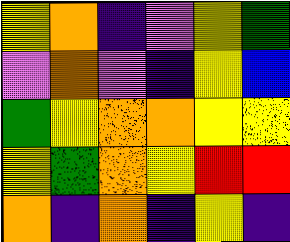[["yellow", "orange", "indigo", "violet", "yellow", "green"], ["violet", "orange", "violet", "indigo", "yellow", "blue"], ["green", "yellow", "orange", "orange", "yellow", "yellow"], ["yellow", "green", "orange", "yellow", "red", "red"], ["orange", "indigo", "orange", "indigo", "yellow", "indigo"]]